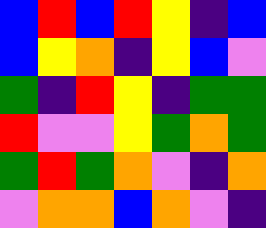[["blue", "red", "blue", "red", "yellow", "indigo", "blue"], ["blue", "yellow", "orange", "indigo", "yellow", "blue", "violet"], ["green", "indigo", "red", "yellow", "indigo", "green", "green"], ["red", "violet", "violet", "yellow", "green", "orange", "green"], ["green", "red", "green", "orange", "violet", "indigo", "orange"], ["violet", "orange", "orange", "blue", "orange", "violet", "indigo"]]